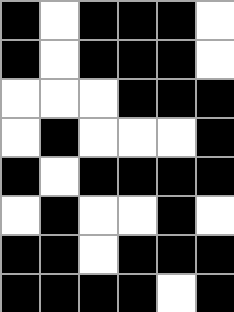[["black", "white", "black", "black", "black", "white"], ["black", "white", "black", "black", "black", "white"], ["white", "white", "white", "black", "black", "black"], ["white", "black", "white", "white", "white", "black"], ["black", "white", "black", "black", "black", "black"], ["white", "black", "white", "white", "black", "white"], ["black", "black", "white", "black", "black", "black"], ["black", "black", "black", "black", "white", "black"]]